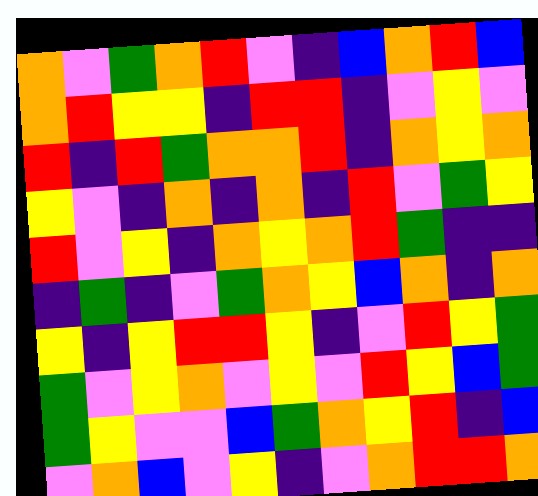[["orange", "violet", "green", "orange", "red", "violet", "indigo", "blue", "orange", "red", "blue"], ["orange", "red", "yellow", "yellow", "indigo", "red", "red", "indigo", "violet", "yellow", "violet"], ["red", "indigo", "red", "green", "orange", "orange", "red", "indigo", "orange", "yellow", "orange"], ["yellow", "violet", "indigo", "orange", "indigo", "orange", "indigo", "red", "violet", "green", "yellow"], ["red", "violet", "yellow", "indigo", "orange", "yellow", "orange", "red", "green", "indigo", "indigo"], ["indigo", "green", "indigo", "violet", "green", "orange", "yellow", "blue", "orange", "indigo", "orange"], ["yellow", "indigo", "yellow", "red", "red", "yellow", "indigo", "violet", "red", "yellow", "green"], ["green", "violet", "yellow", "orange", "violet", "yellow", "violet", "red", "yellow", "blue", "green"], ["green", "yellow", "violet", "violet", "blue", "green", "orange", "yellow", "red", "indigo", "blue"], ["violet", "orange", "blue", "violet", "yellow", "indigo", "violet", "orange", "red", "red", "orange"]]